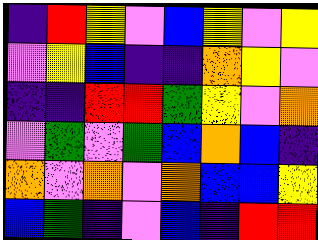[["indigo", "red", "yellow", "violet", "blue", "yellow", "violet", "yellow"], ["violet", "yellow", "blue", "indigo", "indigo", "orange", "yellow", "violet"], ["indigo", "indigo", "red", "red", "green", "yellow", "violet", "orange"], ["violet", "green", "violet", "green", "blue", "orange", "blue", "indigo"], ["orange", "violet", "orange", "violet", "orange", "blue", "blue", "yellow"], ["blue", "green", "indigo", "violet", "blue", "indigo", "red", "red"]]